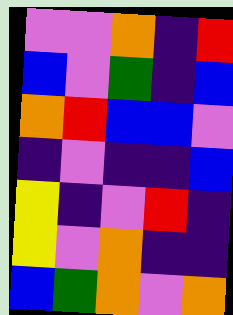[["violet", "violet", "orange", "indigo", "red"], ["blue", "violet", "green", "indigo", "blue"], ["orange", "red", "blue", "blue", "violet"], ["indigo", "violet", "indigo", "indigo", "blue"], ["yellow", "indigo", "violet", "red", "indigo"], ["yellow", "violet", "orange", "indigo", "indigo"], ["blue", "green", "orange", "violet", "orange"]]